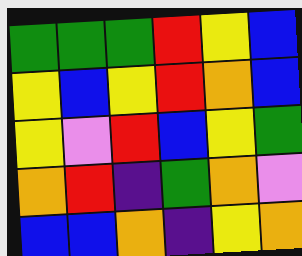[["green", "green", "green", "red", "yellow", "blue"], ["yellow", "blue", "yellow", "red", "orange", "blue"], ["yellow", "violet", "red", "blue", "yellow", "green"], ["orange", "red", "indigo", "green", "orange", "violet"], ["blue", "blue", "orange", "indigo", "yellow", "orange"]]